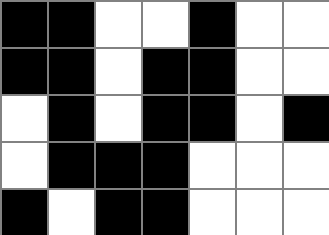[["black", "black", "white", "white", "black", "white", "white"], ["black", "black", "white", "black", "black", "white", "white"], ["white", "black", "white", "black", "black", "white", "black"], ["white", "black", "black", "black", "white", "white", "white"], ["black", "white", "black", "black", "white", "white", "white"]]